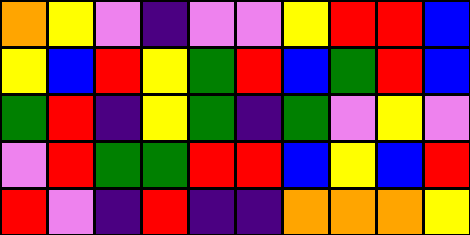[["orange", "yellow", "violet", "indigo", "violet", "violet", "yellow", "red", "red", "blue"], ["yellow", "blue", "red", "yellow", "green", "red", "blue", "green", "red", "blue"], ["green", "red", "indigo", "yellow", "green", "indigo", "green", "violet", "yellow", "violet"], ["violet", "red", "green", "green", "red", "red", "blue", "yellow", "blue", "red"], ["red", "violet", "indigo", "red", "indigo", "indigo", "orange", "orange", "orange", "yellow"]]